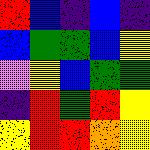[["red", "blue", "indigo", "blue", "indigo"], ["blue", "green", "green", "blue", "yellow"], ["violet", "yellow", "blue", "green", "green"], ["indigo", "red", "green", "red", "yellow"], ["yellow", "red", "red", "orange", "yellow"]]